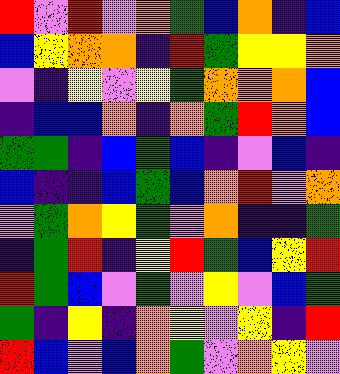[["red", "violet", "red", "violet", "orange", "green", "blue", "orange", "indigo", "blue"], ["blue", "yellow", "orange", "orange", "indigo", "red", "green", "yellow", "yellow", "orange"], ["violet", "indigo", "yellow", "violet", "yellow", "green", "orange", "orange", "orange", "blue"], ["indigo", "blue", "blue", "orange", "indigo", "orange", "green", "red", "orange", "blue"], ["green", "green", "indigo", "blue", "green", "blue", "indigo", "violet", "blue", "indigo"], ["blue", "indigo", "indigo", "blue", "green", "blue", "orange", "red", "violet", "orange"], ["violet", "green", "orange", "yellow", "green", "violet", "orange", "indigo", "indigo", "green"], ["indigo", "green", "red", "indigo", "yellow", "red", "green", "blue", "yellow", "red"], ["red", "green", "blue", "violet", "green", "violet", "yellow", "violet", "blue", "green"], ["green", "indigo", "yellow", "indigo", "orange", "yellow", "violet", "yellow", "indigo", "red"], ["red", "blue", "violet", "blue", "orange", "green", "violet", "orange", "yellow", "violet"]]